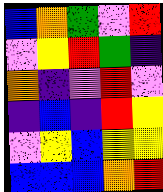[["blue", "orange", "green", "violet", "red"], ["violet", "yellow", "red", "green", "indigo"], ["orange", "indigo", "violet", "red", "violet"], ["indigo", "blue", "indigo", "red", "yellow"], ["violet", "yellow", "blue", "yellow", "yellow"], ["blue", "blue", "blue", "orange", "red"]]